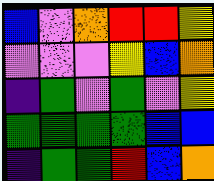[["blue", "violet", "orange", "red", "red", "yellow"], ["violet", "violet", "violet", "yellow", "blue", "orange"], ["indigo", "green", "violet", "green", "violet", "yellow"], ["green", "green", "green", "green", "blue", "blue"], ["indigo", "green", "green", "red", "blue", "orange"]]